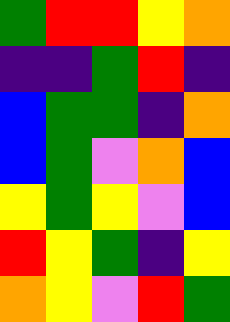[["green", "red", "red", "yellow", "orange"], ["indigo", "indigo", "green", "red", "indigo"], ["blue", "green", "green", "indigo", "orange"], ["blue", "green", "violet", "orange", "blue"], ["yellow", "green", "yellow", "violet", "blue"], ["red", "yellow", "green", "indigo", "yellow"], ["orange", "yellow", "violet", "red", "green"]]